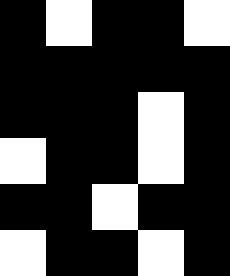[["black", "white", "black", "black", "white"], ["black", "black", "black", "black", "black"], ["black", "black", "black", "white", "black"], ["white", "black", "black", "white", "black"], ["black", "black", "white", "black", "black"], ["white", "black", "black", "white", "black"]]